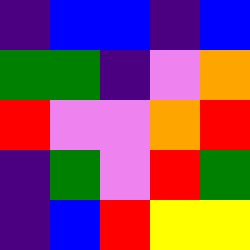[["indigo", "blue", "blue", "indigo", "blue"], ["green", "green", "indigo", "violet", "orange"], ["red", "violet", "violet", "orange", "red"], ["indigo", "green", "violet", "red", "green"], ["indigo", "blue", "red", "yellow", "yellow"]]